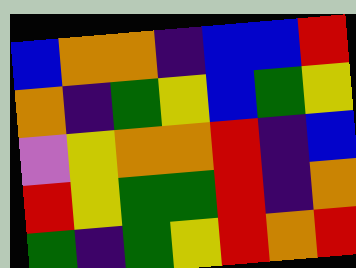[["blue", "orange", "orange", "indigo", "blue", "blue", "red"], ["orange", "indigo", "green", "yellow", "blue", "green", "yellow"], ["violet", "yellow", "orange", "orange", "red", "indigo", "blue"], ["red", "yellow", "green", "green", "red", "indigo", "orange"], ["green", "indigo", "green", "yellow", "red", "orange", "red"]]